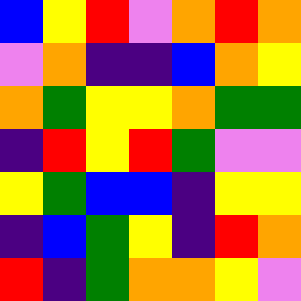[["blue", "yellow", "red", "violet", "orange", "red", "orange"], ["violet", "orange", "indigo", "indigo", "blue", "orange", "yellow"], ["orange", "green", "yellow", "yellow", "orange", "green", "green"], ["indigo", "red", "yellow", "red", "green", "violet", "violet"], ["yellow", "green", "blue", "blue", "indigo", "yellow", "yellow"], ["indigo", "blue", "green", "yellow", "indigo", "red", "orange"], ["red", "indigo", "green", "orange", "orange", "yellow", "violet"]]